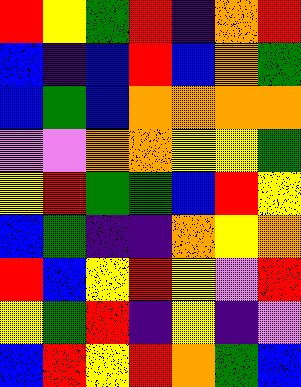[["red", "yellow", "green", "red", "indigo", "orange", "red"], ["blue", "indigo", "blue", "red", "blue", "orange", "green"], ["blue", "green", "blue", "orange", "orange", "orange", "orange"], ["violet", "violet", "orange", "orange", "yellow", "yellow", "green"], ["yellow", "red", "green", "green", "blue", "red", "yellow"], ["blue", "green", "indigo", "indigo", "orange", "yellow", "orange"], ["red", "blue", "yellow", "red", "yellow", "violet", "red"], ["yellow", "green", "red", "indigo", "yellow", "indigo", "violet"], ["blue", "red", "yellow", "red", "orange", "green", "blue"]]